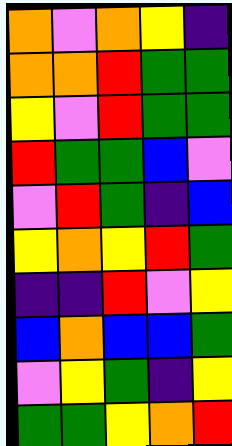[["orange", "violet", "orange", "yellow", "indigo"], ["orange", "orange", "red", "green", "green"], ["yellow", "violet", "red", "green", "green"], ["red", "green", "green", "blue", "violet"], ["violet", "red", "green", "indigo", "blue"], ["yellow", "orange", "yellow", "red", "green"], ["indigo", "indigo", "red", "violet", "yellow"], ["blue", "orange", "blue", "blue", "green"], ["violet", "yellow", "green", "indigo", "yellow"], ["green", "green", "yellow", "orange", "red"]]